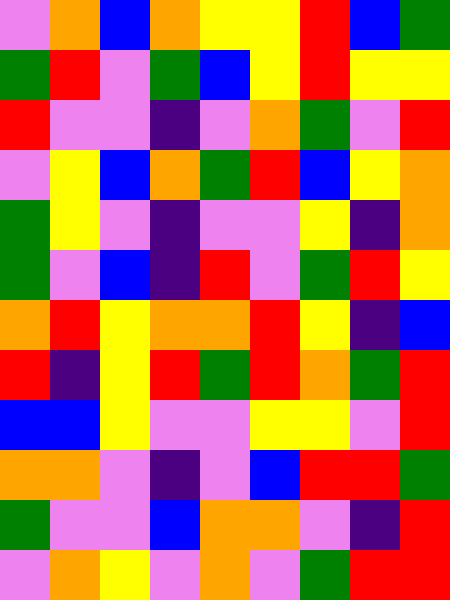[["violet", "orange", "blue", "orange", "yellow", "yellow", "red", "blue", "green"], ["green", "red", "violet", "green", "blue", "yellow", "red", "yellow", "yellow"], ["red", "violet", "violet", "indigo", "violet", "orange", "green", "violet", "red"], ["violet", "yellow", "blue", "orange", "green", "red", "blue", "yellow", "orange"], ["green", "yellow", "violet", "indigo", "violet", "violet", "yellow", "indigo", "orange"], ["green", "violet", "blue", "indigo", "red", "violet", "green", "red", "yellow"], ["orange", "red", "yellow", "orange", "orange", "red", "yellow", "indigo", "blue"], ["red", "indigo", "yellow", "red", "green", "red", "orange", "green", "red"], ["blue", "blue", "yellow", "violet", "violet", "yellow", "yellow", "violet", "red"], ["orange", "orange", "violet", "indigo", "violet", "blue", "red", "red", "green"], ["green", "violet", "violet", "blue", "orange", "orange", "violet", "indigo", "red"], ["violet", "orange", "yellow", "violet", "orange", "violet", "green", "red", "red"]]